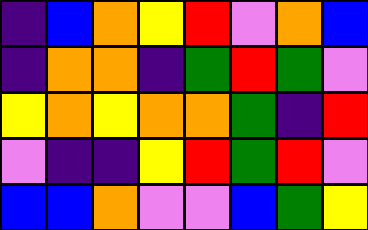[["indigo", "blue", "orange", "yellow", "red", "violet", "orange", "blue"], ["indigo", "orange", "orange", "indigo", "green", "red", "green", "violet"], ["yellow", "orange", "yellow", "orange", "orange", "green", "indigo", "red"], ["violet", "indigo", "indigo", "yellow", "red", "green", "red", "violet"], ["blue", "blue", "orange", "violet", "violet", "blue", "green", "yellow"]]